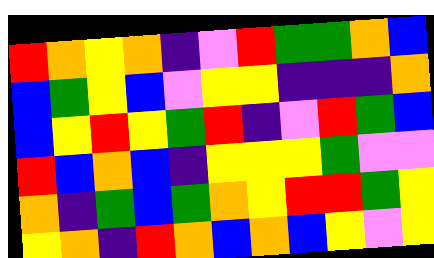[["red", "orange", "yellow", "orange", "indigo", "violet", "red", "green", "green", "orange", "blue"], ["blue", "green", "yellow", "blue", "violet", "yellow", "yellow", "indigo", "indigo", "indigo", "orange"], ["blue", "yellow", "red", "yellow", "green", "red", "indigo", "violet", "red", "green", "blue"], ["red", "blue", "orange", "blue", "indigo", "yellow", "yellow", "yellow", "green", "violet", "violet"], ["orange", "indigo", "green", "blue", "green", "orange", "yellow", "red", "red", "green", "yellow"], ["yellow", "orange", "indigo", "red", "orange", "blue", "orange", "blue", "yellow", "violet", "yellow"]]